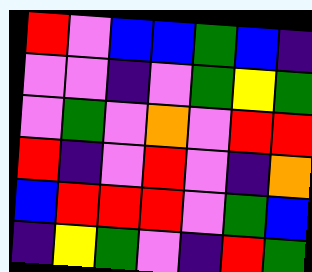[["red", "violet", "blue", "blue", "green", "blue", "indigo"], ["violet", "violet", "indigo", "violet", "green", "yellow", "green"], ["violet", "green", "violet", "orange", "violet", "red", "red"], ["red", "indigo", "violet", "red", "violet", "indigo", "orange"], ["blue", "red", "red", "red", "violet", "green", "blue"], ["indigo", "yellow", "green", "violet", "indigo", "red", "green"]]